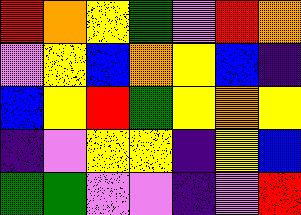[["red", "orange", "yellow", "green", "violet", "red", "orange"], ["violet", "yellow", "blue", "orange", "yellow", "blue", "indigo"], ["blue", "yellow", "red", "green", "yellow", "orange", "yellow"], ["indigo", "violet", "yellow", "yellow", "indigo", "yellow", "blue"], ["green", "green", "violet", "violet", "indigo", "violet", "red"]]